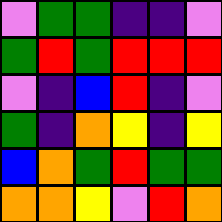[["violet", "green", "green", "indigo", "indigo", "violet"], ["green", "red", "green", "red", "red", "red"], ["violet", "indigo", "blue", "red", "indigo", "violet"], ["green", "indigo", "orange", "yellow", "indigo", "yellow"], ["blue", "orange", "green", "red", "green", "green"], ["orange", "orange", "yellow", "violet", "red", "orange"]]